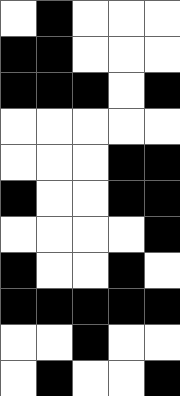[["white", "black", "white", "white", "white"], ["black", "black", "white", "white", "white"], ["black", "black", "black", "white", "black"], ["white", "white", "white", "white", "white"], ["white", "white", "white", "black", "black"], ["black", "white", "white", "black", "black"], ["white", "white", "white", "white", "black"], ["black", "white", "white", "black", "white"], ["black", "black", "black", "black", "black"], ["white", "white", "black", "white", "white"], ["white", "black", "white", "white", "black"]]